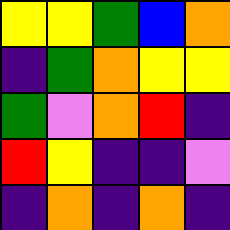[["yellow", "yellow", "green", "blue", "orange"], ["indigo", "green", "orange", "yellow", "yellow"], ["green", "violet", "orange", "red", "indigo"], ["red", "yellow", "indigo", "indigo", "violet"], ["indigo", "orange", "indigo", "orange", "indigo"]]